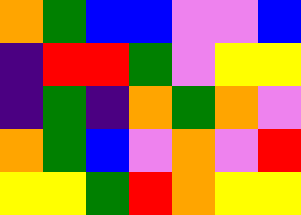[["orange", "green", "blue", "blue", "violet", "violet", "blue"], ["indigo", "red", "red", "green", "violet", "yellow", "yellow"], ["indigo", "green", "indigo", "orange", "green", "orange", "violet"], ["orange", "green", "blue", "violet", "orange", "violet", "red"], ["yellow", "yellow", "green", "red", "orange", "yellow", "yellow"]]